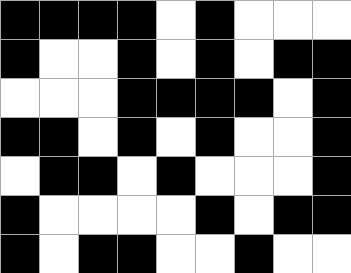[["black", "black", "black", "black", "white", "black", "white", "white", "white"], ["black", "white", "white", "black", "white", "black", "white", "black", "black"], ["white", "white", "white", "black", "black", "black", "black", "white", "black"], ["black", "black", "white", "black", "white", "black", "white", "white", "black"], ["white", "black", "black", "white", "black", "white", "white", "white", "black"], ["black", "white", "white", "white", "white", "black", "white", "black", "black"], ["black", "white", "black", "black", "white", "white", "black", "white", "white"]]